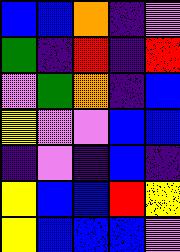[["blue", "blue", "orange", "indigo", "violet"], ["green", "indigo", "red", "indigo", "red"], ["violet", "green", "orange", "indigo", "blue"], ["yellow", "violet", "violet", "blue", "blue"], ["indigo", "violet", "indigo", "blue", "indigo"], ["yellow", "blue", "blue", "red", "yellow"], ["yellow", "blue", "blue", "blue", "violet"]]